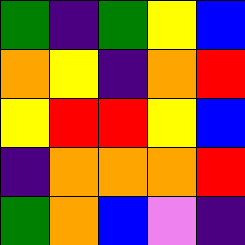[["green", "indigo", "green", "yellow", "blue"], ["orange", "yellow", "indigo", "orange", "red"], ["yellow", "red", "red", "yellow", "blue"], ["indigo", "orange", "orange", "orange", "red"], ["green", "orange", "blue", "violet", "indigo"]]